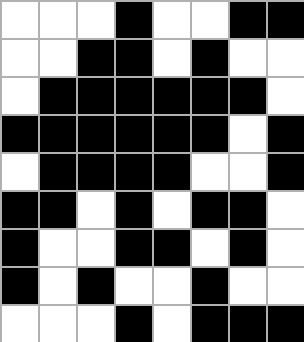[["white", "white", "white", "black", "white", "white", "black", "black"], ["white", "white", "black", "black", "white", "black", "white", "white"], ["white", "black", "black", "black", "black", "black", "black", "white"], ["black", "black", "black", "black", "black", "black", "white", "black"], ["white", "black", "black", "black", "black", "white", "white", "black"], ["black", "black", "white", "black", "white", "black", "black", "white"], ["black", "white", "white", "black", "black", "white", "black", "white"], ["black", "white", "black", "white", "white", "black", "white", "white"], ["white", "white", "white", "black", "white", "black", "black", "black"]]